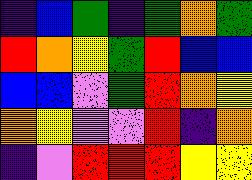[["indigo", "blue", "green", "indigo", "green", "orange", "green"], ["red", "orange", "yellow", "green", "red", "blue", "blue"], ["blue", "blue", "violet", "green", "red", "orange", "yellow"], ["orange", "yellow", "violet", "violet", "red", "indigo", "orange"], ["indigo", "violet", "red", "red", "red", "yellow", "yellow"]]